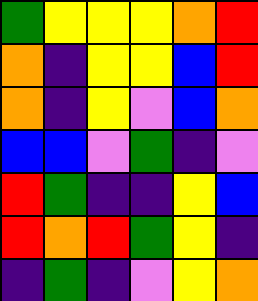[["green", "yellow", "yellow", "yellow", "orange", "red"], ["orange", "indigo", "yellow", "yellow", "blue", "red"], ["orange", "indigo", "yellow", "violet", "blue", "orange"], ["blue", "blue", "violet", "green", "indigo", "violet"], ["red", "green", "indigo", "indigo", "yellow", "blue"], ["red", "orange", "red", "green", "yellow", "indigo"], ["indigo", "green", "indigo", "violet", "yellow", "orange"]]